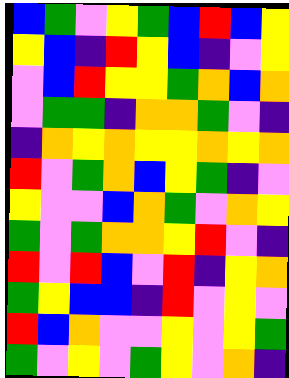[["blue", "green", "violet", "yellow", "green", "blue", "red", "blue", "yellow"], ["yellow", "blue", "indigo", "red", "yellow", "blue", "indigo", "violet", "yellow"], ["violet", "blue", "red", "yellow", "yellow", "green", "orange", "blue", "orange"], ["violet", "green", "green", "indigo", "orange", "orange", "green", "violet", "indigo"], ["indigo", "orange", "yellow", "orange", "yellow", "yellow", "orange", "yellow", "orange"], ["red", "violet", "green", "orange", "blue", "yellow", "green", "indigo", "violet"], ["yellow", "violet", "violet", "blue", "orange", "green", "violet", "orange", "yellow"], ["green", "violet", "green", "orange", "orange", "yellow", "red", "violet", "indigo"], ["red", "violet", "red", "blue", "violet", "red", "indigo", "yellow", "orange"], ["green", "yellow", "blue", "blue", "indigo", "red", "violet", "yellow", "violet"], ["red", "blue", "orange", "violet", "violet", "yellow", "violet", "yellow", "green"], ["green", "violet", "yellow", "violet", "green", "yellow", "violet", "orange", "indigo"]]